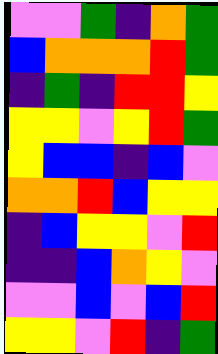[["violet", "violet", "green", "indigo", "orange", "green"], ["blue", "orange", "orange", "orange", "red", "green"], ["indigo", "green", "indigo", "red", "red", "yellow"], ["yellow", "yellow", "violet", "yellow", "red", "green"], ["yellow", "blue", "blue", "indigo", "blue", "violet"], ["orange", "orange", "red", "blue", "yellow", "yellow"], ["indigo", "blue", "yellow", "yellow", "violet", "red"], ["indigo", "indigo", "blue", "orange", "yellow", "violet"], ["violet", "violet", "blue", "violet", "blue", "red"], ["yellow", "yellow", "violet", "red", "indigo", "green"]]